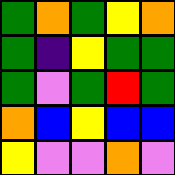[["green", "orange", "green", "yellow", "orange"], ["green", "indigo", "yellow", "green", "green"], ["green", "violet", "green", "red", "green"], ["orange", "blue", "yellow", "blue", "blue"], ["yellow", "violet", "violet", "orange", "violet"]]